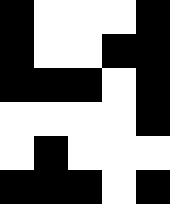[["black", "white", "white", "white", "black"], ["black", "white", "white", "black", "black"], ["black", "black", "black", "white", "black"], ["white", "white", "white", "white", "black"], ["white", "black", "white", "white", "white"], ["black", "black", "black", "white", "black"]]